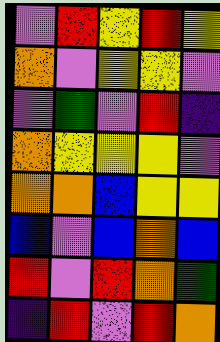[["violet", "red", "yellow", "red", "yellow"], ["orange", "violet", "yellow", "yellow", "violet"], ["violet", "green", "violet", "red", "indigo"], ["orange", "yellow", "yellow", "yellow", "violet"], ["orange", "orange", "blue", "yellow", "yellow"], ["blue", "violet", "blue", "orange", "blue"], ["red", "violet", "red", "orange", "green"], ["indigo", "red", "violet", "red", "orange"]]